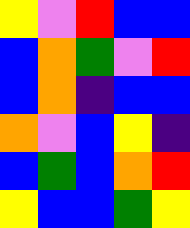[["yellow", "violet", "red", "blue", "blue"], ["blue", "orange", "green", "violet", "red"], ["blue", "orange", "indigo", "blue", "blue"], ["orange", "violet", "blue", "yellow", "indigo"], ["blue", "green", "blue", "orange", "red"], ["yellow", "blue", "blue", "green", "yellow"]]